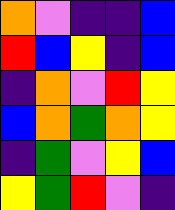[["orange", "violet", "indigo", "indigo", "blue"], ["red", "blue", "yellow", "indigo", "blue"], ["indigo", "orange", "violet", "red", "yellow"], ["blue", "orange", "green", "orange", "yellow"], ["indigo", "green", "violet", "yellow", "blue"], ["yellow", "green", "red", "violet", "indigo"]]